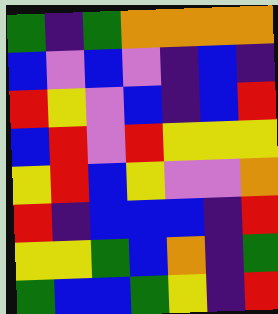[["green", "indigo", "green", "orange", "orange", "orange", "orange"], ["blue", "violet", "blue", "violet", "indigo", "blue", "indigo"], ["red", "yellow", "violet", "blue", "indigo", "blue", "red"], ["blue", "red", "violet", "red", "yellow", "yellow", "yellow"], ["yellow", "red", "blue", "yellow", "violet", "violet", "orange"], ["red", "indigo", "blue", "blue", "blue", "indigo", "red"], ["yellow", "yellow", "green", "blue", "orange", "indigo", "green"], ["green", "blue", "blue", "green", "yellow", "indigo", "red"]]